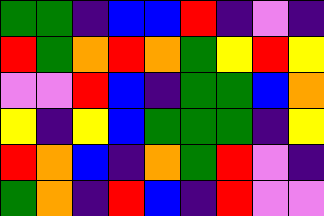[["green", "green", "indigo", "blue", "blue", "red", "indigo", "violet", "indigo"], ["red", "green", "orange", "red", "orange", "green", "yellow", "red", "yellow"], ["violet", "violet", "red", "blue", "indigo", "green", "green", "blue", "orange"], ["yellow", "indigo", "yellow", "blue", "green", "green", "green", "indigo", "yellow"], ["red", "orange", "blue", "indigo", "orange", "green", "red", "violet", "indigo"], ["green", "orange", "indigo", "red", "blue", "indigo", "red", "violet", "violet"]]